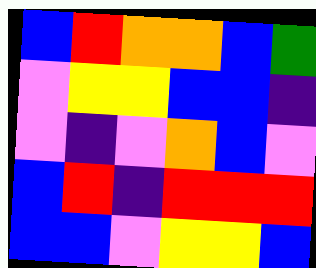[["blue", "red", "orange", "orange", "blue", "green"], ["violet", "yellow", "yellow", "blue", "blue", "indigo"], ["violet", "indigo", "violet", "orange", "blue", "violet"], ["blue", "red", "indigo", "red", "red", "red"], ["blue", "blue", "violet", "yellow", "yellow", "blue"]]